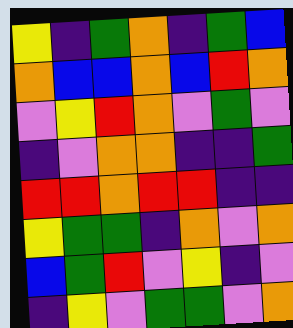[["yellow", "indigo", "green", "orange", "indigo", "green", "blue"], ["orange", "blue", "blue", "orange", "blue", "red", "orange"], ["violet", "yellow", "red", "orange", "violet", "green", "violet"], ["indigo", "violet", "orange", "orange", "indigo", "indigo", "green"], ["red", "red", "orange", "red", "red", "indigo", "indigo"], ["yellow", "green", "green", "indigo", "orange", "violet", "orange"], ["blue", "green", "red", "violet", "yellow", "indigo", "violet"], ["indigo", "yellow", "violet", "green", "green", "violet", "orange"]]